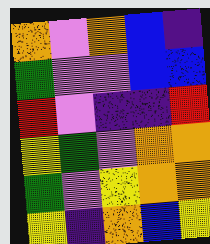[["orange", "violet", "orange", "blue", "indigo"], ["green", "violet", "violet", "blue", "blue"], ["red", "violet", "indigo", "indigo", "red"], ["yellow", "green", "violet", "orange", "orange"], ["green", "violet", "yellow", "orange", "orange"], ["yellow", "indigo", "orange", "blue", "yellow"]]